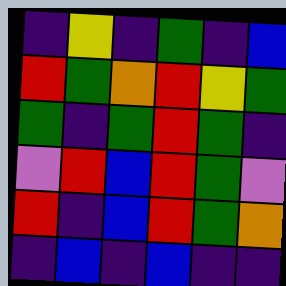[["indigo", "yellow", "indigo", "green", "indigo", "blue"], ["red", "green", "orange", "red", "yellow", "green"], ["green", "indigo", "green", "red", "green", "indigo"], ["violet", "red", "blue", "red", "green", "violet"], ["red", "indigo", "blue", "red", "green", "orange"], ["indigo", "blue", "indigo", "blue", "indigo", "indigo"]]